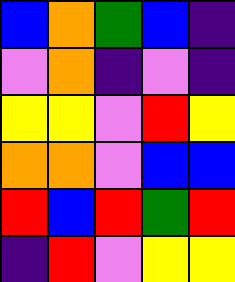[["blue", "orange", "green", "blue", "indigo"], ["violet", "orange", "indigo", "violet", "indigo"], ["yellow", "yellow", "violet", "red", "yellow"], ["orange", "orange", "violet", "blue", "blue"], ["red", "blue", "red", "green", "red"], ["indigo", "red", "violet", "yellow", "yellow"]]